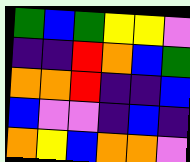[["green", "blue", "green", "yellow", "yellow", "violet"], ["indigo", "indigo", "red", "orange", "blue", "green"], ["orange", "orange", "red", "indigo", "indigo", "blue"], ["blue", "violet", "violet", "indigo", "blue", "indigo"], ["orange", "yellow", "blue", "orange", "orange", "violet"]]